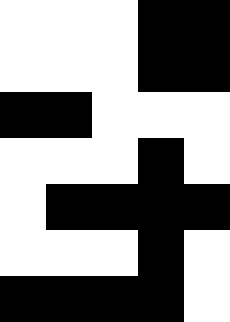[["white", "white", "white", "black", "black"], ["white", "white", "white", "black", "black"], ["black", "black", "white", "white", "white"], ["white", "white", "white", "black", "white"], ["white", "black", "black", "black", "black"], ["white", "white", "white", "black", "white"], ["black", "black", "black", "black", "white"]]